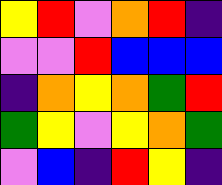[["yellow", "red", "violet", "orange", "red", "indigo"], ["violet", "violet", "red", "blue", "blue", "blue"], ["indigo", "orange", "yellow", "orange", "green", "red"], ["green", "yellow", "violet", "yellow", "orange", "green"], ["violet", "blue", "indigo", "red", "yellow", "indigo"]]